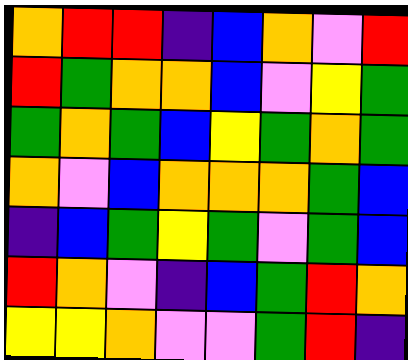[["orange", "red", "red", "indigo", "blue", "orange", "violet", "red"], ["red", "green", "orange", "orange", "blue", "violet", "yellow", "green"], ["green", "orange", "green", "blue", "yellow", "green", "orange", "green"], ["orange", "violet", "blue", "orange", "orange", "orange", "green", "blue"], ["indigo", "blue", "green", "yellow", "green", "violet", "green", "blue"], ["red", "orange", "violet", "indigo", "blue", "green", "red", "orange"], ["yellow", "yellow", "orange", "violet", "violet", "green", "red", "indigo"]]